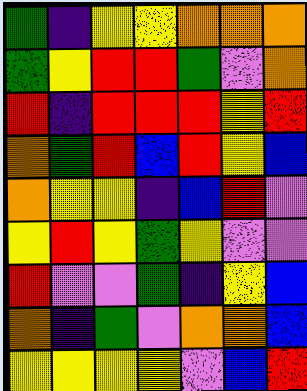[["green", "indigo", "yellow", "yellow", "orange", "orange", "orange"], ["green", "yellow", "red", "red", "green", "violet", "orange"], ["red", "indigo", "red", "red", "red", "yellow", "red"], ["orange", "green", "red", "blue", "red", "yellow", "blue"], ["orange", "yellow", "yellow", "indigo", "blue", "red", "violet"], ["yellow", "red", "yellow", "green", "yellow", "violet", "violet"], ["red", "violet", "violet", "green", "indigo", "yellow", "blue"], ["orange", "indigo", "green", "violet", "orange", "orange", "blue"], ["yellow", "yellow", "yellow", "yellow", "violet", "blue", "red"]]